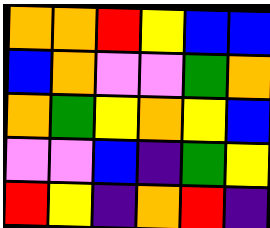[["orange", "orange", "red", "yellow", "blue", "blue"], ["blue", "orange", "violet", "violet", "green", "orange"], ["orange", "green", "yellow", "orange", "yellow", "blue"], ["violet", "violet", "blue", "indigo", "green", "yellow"], ["red", "yellow", "indigo", "orange", "red", "indigo"]]